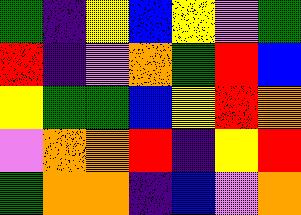[["green", "indigo", "yellow", "blue", "yellow", "violet", "green"], ["red", "indigo", "violet", "orange", "green", "red", "blue"], ["yellow", "green", "green", "blue", "yellow", "red", "orange"], ["violet", "orange", "orange", "red", "indigo", "yellow", "red"], ["green", "orange", "orange", "indigo", "blue", "violet", "orange"]]